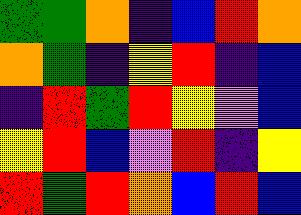[["green", "green", "orange", "indigo", "blue", "red", "orange"], ["orange", "green", "indigo", "yellow", "red", "indigo", "blue"], ["indigo", "red", "green", "red", "yellow", "violet", "blue"], ["yellow", "red", "blue", "violet", "red", "indigo", "yellow"], ["red", "green", "red", "orange", "blue", "red", "blue"]]